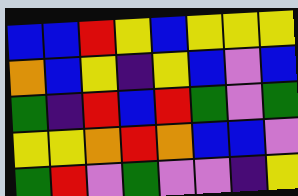[["blue", "blue", "red", "yellow", "blue", "yellow", "yellow", "yellow"], ["orange", "blue", "yellow", "indigo", "yellow", "blue", "violet", "blue"], ["green", "indigo", "red", "blue", "red", "green", "violet", "green"], ["yellow", "yellow", "orange", "red", "orange", "blue", "blue", "violet"], ["green", "red", "violet", "green", "violet", "violet", "indigo", "yellow"]]